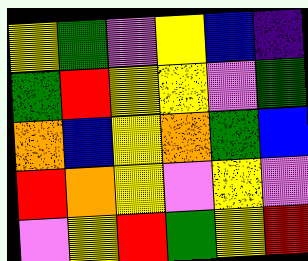[["yellow", "green", "violet", "yellow", "blue", "indigo"], ["green", "red", "yellow", "yellow", "violet", "green"], ["orange", "blue", "yellow", "orange", "green", "blue"], ["red", "orange", "yellow", "violet", "yellow", "violet"], ["violet", "yellow", "red", "green", "yellow", "red"]]